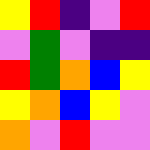[["yellow", "red", "indigo", "violet", "red"], ["violet", "green", "violet", "indigo", "indigo"], ["red", "green", "orange", "blue", "yellow"], ["yellow", "orange", "blue", "yellow", "violet"], ["orange", "violet", "red", "violet", "violet"]]